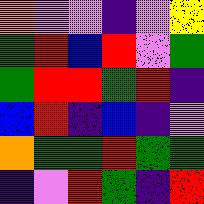[["orange", "violet", "violet", "indigo", "violet", "yellow"], ["green", "red", "blue", "red", "violet", "green"], ["green", "red", "red", "green", "red", "indigo"], ["blue", "red", "indigo", "blue", "indigo", "violet"], ["orange", "green", "green", "red", "green", "green"], ["indigo", "violet", "red", "green", "indigo", "red"]]